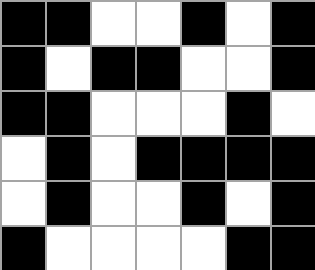[["black", "black", "white", "white", "black", "white", "black"], ["black", "white", "black", "black", "white", "white", "black"], ["black", "black", "white", "white", "white", "black", "white"], ["white", "black", "white", "black", "black", "black", "black"], ["white", "black", "white", "white", "black", "white", "black"], ["black", "white", "white", "white", "white", "black", "black"]]